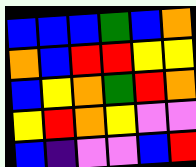[["blue", "blue", "blue", "green", "blue", "orange"], ["orange", "blue", "red", "red", "yellow", "yellow"], ["blue", "yellow", "orange", "green", "red", "orange"], ["yellow", "red", "orange", "yellow", "violet", "violet"], ["blue", "indigo", "violet", "violet", "blue", "red"]]